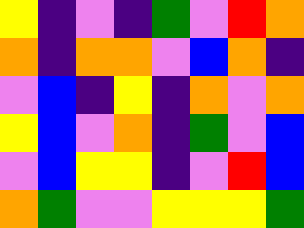[["yellow", "indigo", "violet", "indigo", "green", "violet", "red", "orange"], ["orange", "indigo", "orange", "orange", "violet", "blue", "orange", "indigo"], ["violet", "blue", "indigo", "yellow", "indigo", "orange", "violet", "orange"], ["yellow", "blue", "violet", "orange", "indigo", "green", "violet", "blue"], ["violet", "blue", "yellow", "yellow", "indigo", "violet", "red", "blue"], ["orange", "green", "violet", "violet", "yellow", "yellow", "yellow", "green"]]